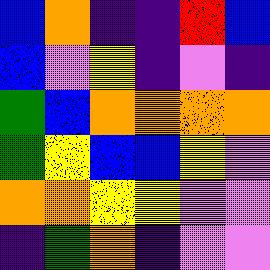[["blue", "orange", "indigo", "indigo", "red", "blue"], ["blue", "violet", "yellow", "indigo", "violet", "indigo"], ["green", "blue", "orange", "orange", "orange", "orange"], ["green", "yellow", "blue", "blue", "yellow", "violet"], ["orange", "orange", "yellow", "yellow", "violet", "violet"], ["indigo", "green", "orange", "indigo", "violet", "violet"]]